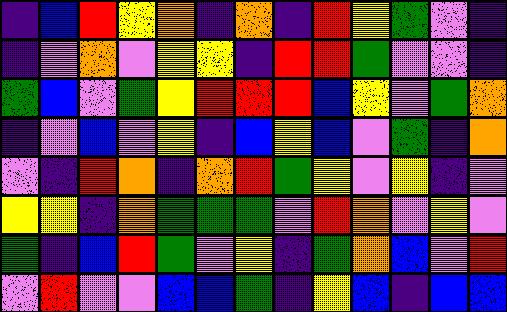[["indigo", "blue", "red", "yellow", "orange", "indigo", "orange", "indigo", "red", "yellow", "green", "violet", "indigo"], ["indigo", "violet", "orange", "violet", "yellow", "yellow", "indigo", "red", "red", "green", "violet", "violet", "indigo"], ["green", "blue", "violet", "green", "yellow", "red", "red", "red", "blue", "yellow", "violet", "green", "orange"], ["indigo", "violet", "blue", "violet", "yellow", "indigo", "blue", "yellow", "blue", "violet", "green", "indigo", "orange"], ["violet", "indigo", "red", "orange", "indigo", "orange", "red", "green", "yellow", "violet", "yellow", "indigo", "violet"], ["yellow", "yellow", "indigo", "orange", "green", "green", "green", "violet", "red", "orange", "violet", "yellow", "violet"], ["green", "indigo", "blue", "red", "green", "violet", "yellow", "indigo", "green", "orange", "blue", "violet", "red"], ["violet", "red", "violet", "violet", "blue", "blue", "green", "indigo", "yellow", "blue", "indigo", "blue", "blue"]]